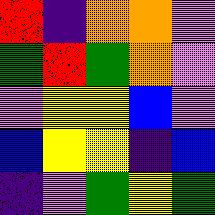[["red", "indigo", "orange", "orange", "violet"], ["green", "red", "green", "orange", "violet"], ["violet", "yellow", "yellow", "blue", "violet"], ["blue", "yellow", "yellow", "indigo", "blue"], ["indigo", "violet", "green", "yellow", "green"]]